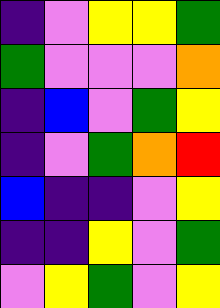[["indigo", "violet", "yellow", "yellow", "green"], ["green", "violet", "violet", "violet", "orange"], ["indigo", "blue", "violet", "green", "yellow"], ["indigo", "violet", "green", "orange", "red"], ["blue", "indigo", "indigo", "violet", "yellow"], ["indigo", "indigo", "yellow", "violet", "green"], ["violet", "yellow", "green", "violet", "yellow"]]